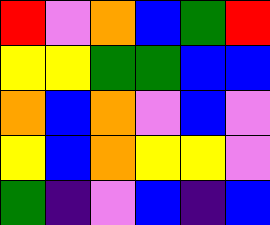[["red", "violet", "orange", "blue", "green", "red"], ["yellow", "yellow", "green", "green", "blue", "blue"], ["orange", "blue", "orange", "violet", "blue", "violet"], ["yellow", "blue", "orange", "yellow", "yellow", "violet"], ["green", "indigo", "violet", "blue", "indigo", "blue"]]